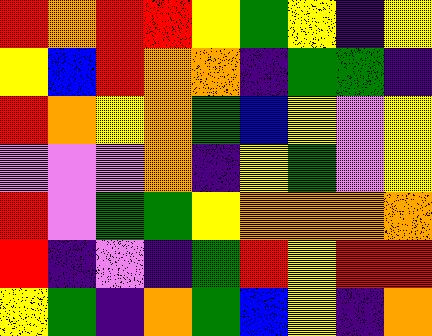[["red", "orange", "red", "red", "yellow", "green", "yellow", "indigo", "yellow"], ["yellow", "blue", "red", "orange", "orange", "indigo", "green", "green", "indigo"], ["red", "orange", "yellow", "orange", "green", "blue", "yellow", "violet", "yellow"], ["violet", "violet", "violet", "orange", "indigo", "yellow", "green", "violet", "yellow"], ["red", "violet", "green", "green", "yellow", "orange", "orange", "orange", "orange"], ["red", "indigo", "violet", "indigo", "green", "red", "yellow", "red", "red"], ["yellow", "green", "indigo", "orange", "green", "blue", "yellow", "indigo", "orange"]]